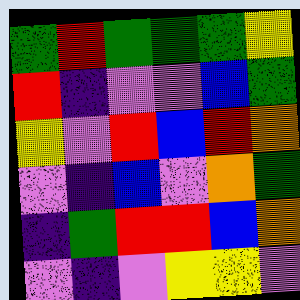[["green", "red", "green", "green", "green", "yellow"], ["red", "indigo", "violet", "violet", "blue", "green"], ["yellow", "violet", "red", "blue", "red", "orange"], ["violet", "indigo", "blue", "violet", "orange", "green"], ["indigo", "green", "red", "red", "blue", "orange"], ["violet", "indigo", "violet", "yellow", "yellow", "violet"]]